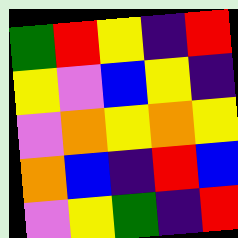[["green", "red", "yellow", "indigo", "red"], ["yellow", "violet", "blue", "yellow", "indigo"], ["violet", "orange", "yellow", "orange", "yellow"], ["orange", "blue", "indigo", "red", "blue"], ["violet", "yellow", "green", "indigo", "red"]]